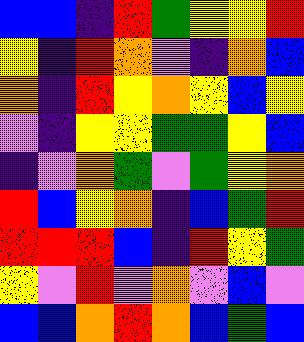[["blue", "blue", "indigo", "red", "green", "yellow", "yellow", "red"], ["yellow", "indigo", "red", "orange", "violet", "indigo", "orange", "blue"], ["orange", "indigo", "red", "yellow", "orange", "yellow", "blue", "yellow"], ["violet", "indigo", "yellow", "yellow", "green", "green", "yellow", "blue"], ["indigo", "violet", "orange", "green", "violet", "green", "yellow", "orange"], ["red", "blue", "yellow", "orange", "indigo", "blue", "green", "red"], ["red", "red", "red", "blue", "indigo", "red", "yellow", "green"], ["yellow", "violet", "red", "violet", "orange", "violet", "blue", "violet"], ["blue", "blue", "orange", "red", "orange", "blue", "green", "blue"]]